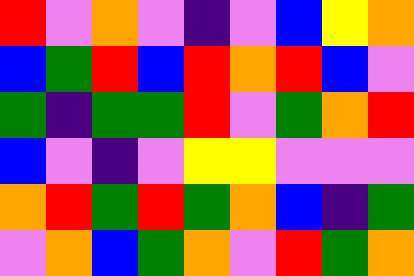[["red", "violet", "orange", "violet", "indigo", "violet", "blue", "yellow", "orange"], ["blue", "green", "red", "blue", "red", "orange", "red", "blue", "violet"], ["green", "indigo", "green", "green", "red", "violet", "green", "orange", "red"], ["blue", "violet", "indigo", "violet", "yellow", "yellow", "violet", "violet", "violet"], ["orange", "red", "green", "red", "green", "orange", "blue", "indigo", "green"], ["violet", "orange", "blue", "green", "orange", "violet", "red", "green", "orange"]]